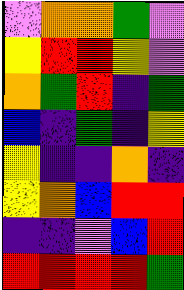[["violet", "orange", "orange", "green", "violet"], ["yellow", "red", "red", "yellow", "violet"], ["orange", "green", "red", "indigo", "green"], ["blue", "indigo", "green", "indigo", "yellow"], ["yellow", "indigo", "indigo", "orange", "indigo"], ["yellow", "orange", "blue", "red", "red"], ["indigo", "indigo", "violet", "blue", "red"], ["red", "red", "red", "red", "green"]]